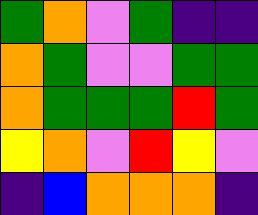[["green", "orange", "violet", "green", "indigo", "indigo"], ["orange", "green", "violet", "violet", "green", "green"], ["orange", "green", "green", "green", "red", "green"], ["yellow", "orange", "violet", "red", "yellow", "violet"], ["indigo", "blue", "orange", "orange", "orange", "indigo"]]